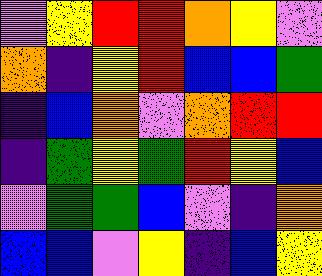[["violet", "yellow", "red", "red", "orange", "yellow", "violet"], ["orange", "indigo", "yellow", "red", "blue", "blue", "green"], ["indigo", "blue", "orange", "violet", "orange", "red", "red"], ["indigo", "green", "yellow", "green", "red", "yellow", "blue"], ["violet", "green", "green", "blue", "violet", "indigo", "orange"], ["blue", "blue", "violet", "yellow", "indigo", "blue", "yellow"]]